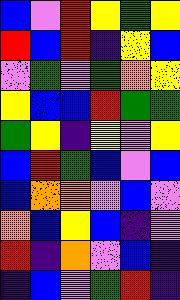[["blue", "violet", "red", "yellow", "green", "yellow"], ["red", "blue", "red", "indigo", "yellow", "blue"], ["violet", "green", "violet", "green", "orange", "yellow"], ["yellow", "blue", "blue", "red", "green", "green"], ["green", "yellow", "indigo", "yellow", "violet", "yellow"], ["blue", "red", "green", "blue", "violet", "blue"], ["blue", "orange", "orange", "violet", "blue", "violet"], ["orange", "blue", "yellow", "blue", "indigo", "violet"], ["red", "indigo", "orange", "violet", "blue", "indigo"], ["indigo", "blue", "violet", "green", "red", "indigo"]]